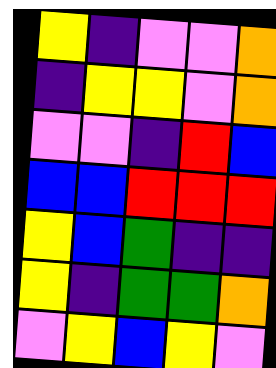[["yellow", "indigo", "violet", "violet", "orange"], ["indigo", "yellow", "yellow", "violet", "orange"], ["violet", "violet", "indigo", "red", "blue"], ["blue", "blue", "red", "red", "red"], ["yellow", "blue", "green", "indigo", "indigo"], ["yellow", "indigo", "green", "green", "orange"], ["violet", "yellow", "blue", "yellow", "violet"]]